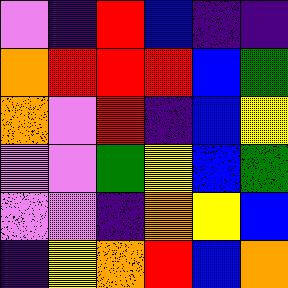[["violet", "indigo", "red", "blue", "indigo", "indigo"], ["orange", "red", "red", "red", "blue", "green"], ["orange", "violet", "red", "indigo", "blue", "yellow"], ["violet", "violet", "green", "yellow", "blue", "green"], ["violet", "violet", "indigo", "orange", "yellow", "blue"], ["indigo", "yellow", "orange", "red", "blue", "orange"]]